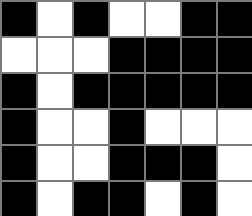[["black", "white", "black", "white", "white", "black", "black"], ["white", "white", "white", "black", "black", "black", "black"], ["black", "white", "black", "black", "black", "black", "black"], ["black", "white", "white", "black", "white", "white", "white"], ["black", "white", "white", "black", "black", "black", "white"], ["black", "white", "black", "black", "white", "black", "white"]]